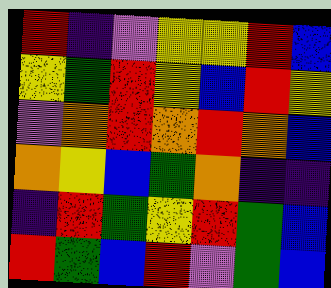[["red", "indigo", "violet", "yellow", "yellow", "red", "blue"], ["yellow", "green", "red", "yellow", "blue", "red", "yellow"], ["violet", "orange", "red", "orange", "red", "orange", "blue"], ["orange", "yellow", "blue", "green", "orange", "indigo", "indigo"], ["indigo", "red", "green", "yellow", "red", "green", "blue"], ["red", "green", "blue", "red", "violet", "green", "blue"]]